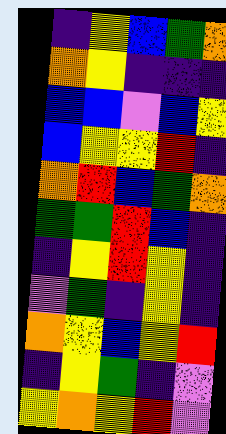[["indigo", "yellow", "blue", "green", "orange"], ["orange", "yellow", "indigo", "indigo", "indigo"], ["blue", "blue", "violet", "blue", "yellow"], ["blue", "yellow", "yellow", "red", "indigo"], ["orange", "red", "blue", "green", "orange"], ["green", "green", "red", "blue", "indigo"], ["indigo", "yellow", "red", "yellow", "indigo"], ["violet", "green", "indigo", "yellow", "indigo"], ["orange", "yellow", "blue", "yellow", "red"], ["indigo", "yellow", "green", "indigo", "violet"], ["yellow", "orange", "yellow", "red", "violet"]]